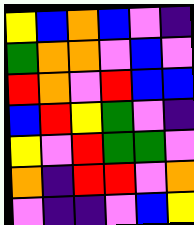[["yellow", "blue", "orange", "blue", "violet", "indigo"], ["green", "orange", "orange", "violet", "blue", "violet"], ["red", "orange", "violet", "red", "blue", "blue"], ["blue", "red", "yellow", "green", "violet", "indigo"], ["yellow", "violet", "red", "green", "green", "violet"], ["orange", "indigo", "red", "red", "violet", "orange"], ["violet", "indigo", "indigo", "violet", "blue", "yellow"]]